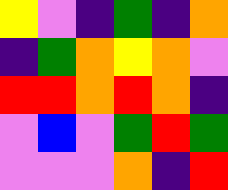[["yellow", "violet", "indigo", "green", "indigo", "orange"], ["indigo", "green", "orange", "yellow", "orange", "violet"], ["red", "red", "orange", "red", "orange", "indigo"], ["violet", "blue", "violet", "green", "red", "green"], ["violet", "violet", "violet", "orange", "indigo", "red"]]